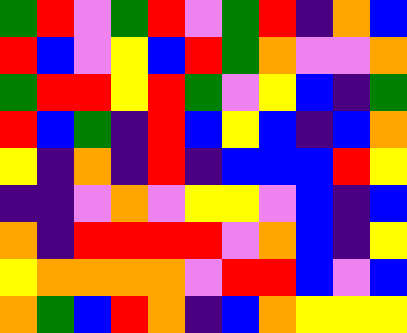[["green", "red", "violet", "green", "red", "violet", "green", "red", "indigo", "orange", "blue"], ["red", "blue", "violet", "yellow", "blue", "red", "green", "orange", "violet", "violet", "orange"], ["green", "red", "red", "yellow", "red", "green", "violet", "yellow", "blue", "indigo", "green"], ["red", "blue", "green", "indigo", "red", "blue", "yellow", "blue", "indigo", "blue", "orange"], ["yellow", "indigo", "orange", "indigo", "red", "indigo", "blue", "blue", "blue", "red", "yellow"], ["indigo", "indigo", "violet", "orange", "violet", "yellow", "yellow", "violet", "blue", "indigo", "blue"], ["orange", "indigo", "red", "red", "red", "red", "violet", "orange", "blue", "indigo", "yellow"], ["yellow", "orange", "orange", "orange", "orange", "violet", "red", "red", "blue", "violet", "blue"], ["orange", "green", "blue", "red", "orange", "indigo", "blue", "orange", "yellow", "yellow", "yellow"]]